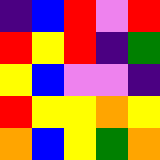[["indigo", "blue", "red", "violet", "red"], ["red", "yellow", "red", "indigo", "green"], ["yellow", "blue", "violet", "violet", "indigo"], ["red", "yellow", "yellow", "orange", "yellow"], ["orange", "blue", "yellow", "green", "orange"]]